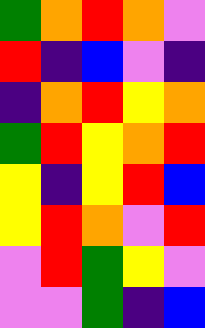[["green", "orange", "red", "orange", "violet"], ["red", "indigo", "blue", "violet", "indigo"], ["indigo", "orange", "red", "yellow", "orange"], ["green", "red", "yellow", "orange", "red"], ["yellow", "indigo", "yellow", "red", "blue"], ["yellow", "red", "orange", "violet", "red"], ["violet", "red", "green", "yellow", "violet"], ["violet", "violet", "green", "indigo", "blue"]]